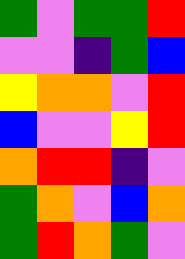[["green", "violet", "green", "green", "red"], ["violet", "violet", "indigo", "green", "blue"], ["yellow", "orange", "orange", "violet", "red"], ["blue", "violet", "violet", "yellow", "red"], ["orange", "red", "red", "indigo", "violet"], ["green", "orange", "violet", "blue", "orange"], ["green", "red", "orange", "green", "violet"]]